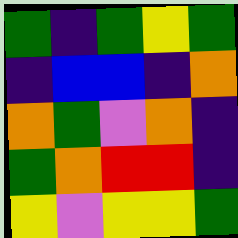[["green", "indigo", "green", "yellow", "green"], ["indigo", "blue", "blue", "indigo", "orange"], ["orange", "green", "violet", "orange", "indigo"], ["green", "orange", "red", "red", "indigo"], ["yellow", "violet", "yellow", "yellow", "green"]]